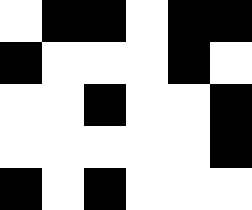[["white", "black", "black", "white", "black", "black"], ["black", "white", "white", "white", "black", "white"], ["white", "white", "black", "white", "white", "black"], ["white", "white", "white", "white", "white", "black"], ["black", "white", "black", "white", "white", "white"]]